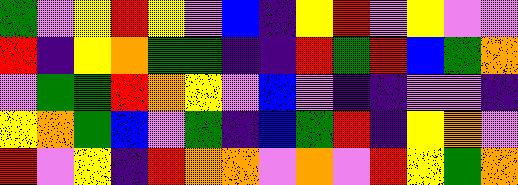[["green", "violet", "yellow", "red", "yellow", "violet", "blue", "indigo", "yellow", "red", "violet", "yellow", "violet", "violet"], ["red", "indigo", "yellow", "orange", "green", "green", "indigo", "indigo", "red", "green", "red", "blue", "green", "orange"], ["violet", "green", "green", "red", "orange", "yellow", "violet", "blue", "violet", "indigo", "indigo", "violet", "violet", "indigo"], ["yellow", "orange", "green", "blue", "violet", "green", "indigo", "blue", "green", "red", "indigo", "yellow", "orange", "violet"], ["red", "violet", "yellow", "indigo", "red", "orange", "orange", "violet", "orange", "violet", "red", "yellow", "green", "orange"]]